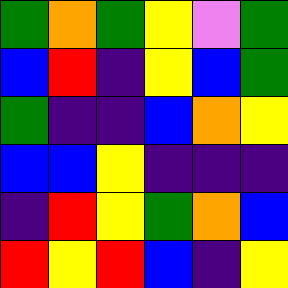[["green", "orange", "green", "yellow", "violet", "green"], ["blue", "red", "indigo", "yellow", "blue", "green"], ["green", "indigo", "indigo", "blue", "orange", "yellow"], ["blue", "blue", "yellow", "indigo", "indigo", "indigo"], ["indigo", "red", "yellow", "green", "orange", "blue"], ["red", "yellow", "red", "blue", "indigo", "yellow"]]